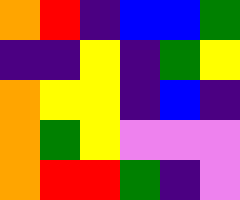[["orange", "red", "indigo", "blue", "blue", "green"], ["indigo", "indigo", "yellow", "indigo", "green", "yellow"], ["orange", "yellow", "yellow", "indigo", "blue", "indigo"], ["orange", "green", "yellow", "violet", "violet", "violet"], ["orange", "red", "red", "green", "indigo", "violet"]]